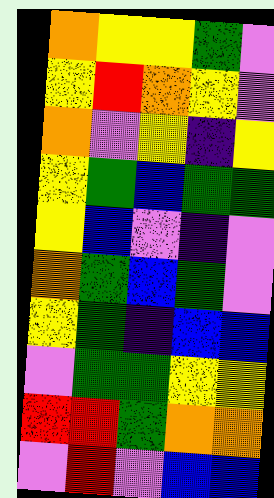[["orange", "yellow", "yellow", "green", "violet"], ["yellow", "red", "orange", "yellow", "violet"], ["orange", "violet", "yellow", "indigo", "yellow"], ["yellow", "green", "blue", "green", "green"], ["yellow", "blue", "violet", "indigo", "violet"], ["orange", "green", "blue", "green", "violet"], ["yellow", "green", "indigo", "blue", "blue"], ["violet", "green", "green", "yellow", "yellow"], ["red", "red", "green", "orange", "orange"], ["violet", "red", "violet", "blue", "blue"]]